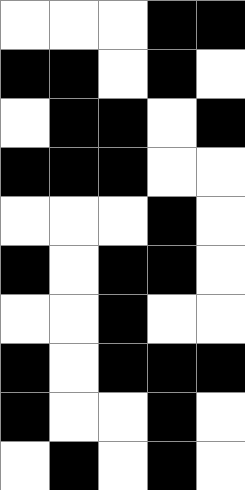[["white", "white", "white", "black", "black"], ["black", "black", "white", "black", "white"], ["white", "black", "black", "white", "black"], ["black", "black", "black", "white", "white"], ["white", "white", "white", "black", "white"], ["black", "white", "black", "black", "white"], ["white", "white", "black", "white", "white"], ["black", "white", "black", "black", "black"], ["black", "white", "white", "black", "white"], ["white", "black", "white", "black", "white"]]